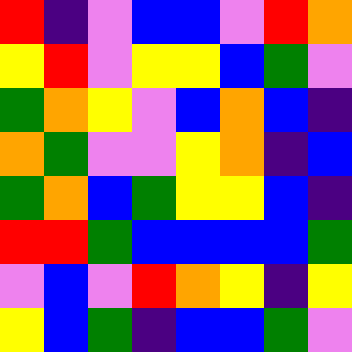[["red", "indigo", "violet", "blue", "blue", "violet", "red", "orange"], ["yellow", "red", "violet", "yellow", "yellow", "blue", "green", "violet"], ["green", "orange", "yellow", "violet", "blue", "orange", "blue", "indigo"], ["orange", "green", "violet", "violet", "yellow", "orange", "indigo", "blue"], ["green", "orange", "blue", "green", "yellow", "yellow", "blue", "indigo"], ["red", "red", "green", "blue", "blue", "blue", "blue", "green"], ["violet", "blue", "violet", "red", "orange", "yellow", "indigo", "yellow"], ["yellow", "blue", "green", "indigo", "blue", "blue", "green", "violet"]]